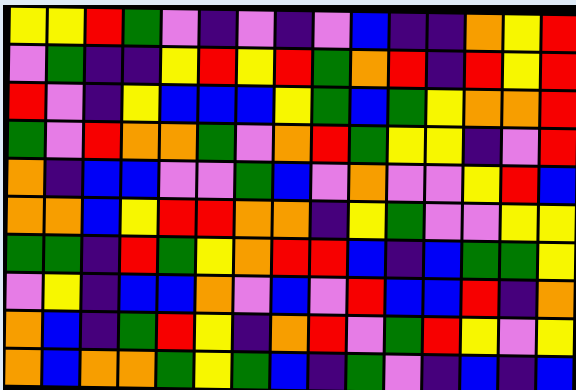[["yellow", "yellow", "red", "green", "violet", "indigo", "violet", "indigo", "violet", "blue", "indigo", "indigo", "orange", "yellow", "red"], ["violet", "green", "indigo", "indigo", "yellow", "red", "yellow", "red", "green", "orange", "red", "indigo", "red", "yellow", "red"], ["red", "violet", "indigo", "yellow", "blue", "blue", "blue", "yellow", "green", "blue", "green", "yellow", "orange", "orange", "red"], ["green", "violet", "red", "orange", "orange", "green", "violet", "orange", "red", "green", "yellow", "yellow", "indigo", "violet", "red"], ["orange", "indigo", "blue", "blue", "violet", "violet", "green", "blue", "violet", "orange", "violet", "violet", "yellow", "red", "blue"], ["orange", "orange", "blue", "yellow", "red", "red", "orange", "orange", "indigo", "yellow", "green", "violet", "violet", "yellow", "yellow"], ["green", "green", "indigo", "red", "green", "yellow", "orange", "red", "red", "blue", "indigo", "blue", "green", "green", "yellow"], ["violet", "yellow", "indigo", "blue", "blue", "orange", "violet", "blue", "violet", "red", "blue", "blue", "red", "indigo", "orange"], ["orange", "blue", "indigo", "green", "red", "yellow", "indigo", "orange", "red", "violet", "green", "red", "yellow", "violet", "yellow"], ["orange", "blue", "orange", "orange", "green", "yellow", "green", "blue", "indigo", "green", "violet", "indigo", "blue", "indigo", "blue"]]